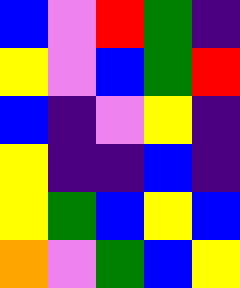[["blue", "violet", "red", "green", "indigo"], ["yellow", "violet", "blue", "green", "red"], ["blue", "indigo", "violet", "yellow", "indigo"], ["yellow", "indigo", "indigo", "blue", "indigo"], ["yellow", "green", "blue", "yellow", "blue"], ["orange", "violet", "green", "blue", "yellow"]]